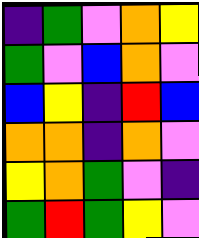[["indigo", "green", "violet", "orange", "yellow"], ["green", "violet", "blue", "orange", "violet"], ["blue", "yellow", "indigo", "red", "blue"], ["orange", "orange", "indigo", "orange", "violet"], ["yellow", "orange", "green", "violet", "indigo"], ["green", "red", "green", "yellow", "violet"]]